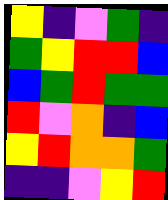[["yellow", "indigo", "violet", "green", "indigo"], ["green", "yellow", "red", "red", "blue"], ["blue", "green", "red", "green", "green"], ["red", "violet", "orange", "indigo", "blue"], ["yellow", "red", "orange", "orange", "green"], ["indigo", "indigo", "violet", "yellow", "red"]]